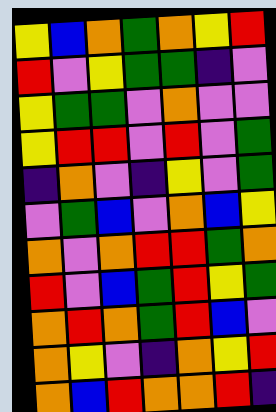[["yellow", "blue", "orange", "green", "orange", "yellow", "red"], ["red", "violet", "yellow", "green", "green", "indigo", "violet"], ["yellow", "green", "green", "violet", "orange", "violet", "violet"], ["yellow", "red", "red", "violet", "red", "violet", "green"], ["indigo", "orange", "violet", "indigo", "yellow", "violet", "green"], ["violet", "green", "blue", "violet", "orange", "blue", "yellow"], ["orange", "violet", "orange", "red", "red", "green", "orange"], ["red", "violet", "blue", "green", "red", "yellow", "green"], ["orange", "red", "orange", "green", "red", "blue", "violet"], ["orange", "yellow", "violet", "indigo", "orange", "yellow", "red"], ["orange", "blue", "red", "orange", "orange", "red", "indigo"]]